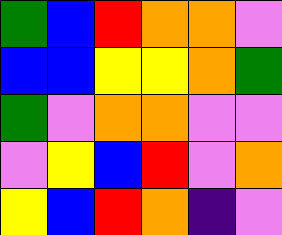[["green", "blue", "red", "orange", "orange", "violet"], ["blue", "blue", "yellow", "yellow", "orange", "green"], ["green", "violet", "orange", "orange", "violet", "violet"], ["violet", "yellow", "blue", "red", "violet", "orange"], ["yellow", "blue", "red", "orange", "indigo", "violet"]]